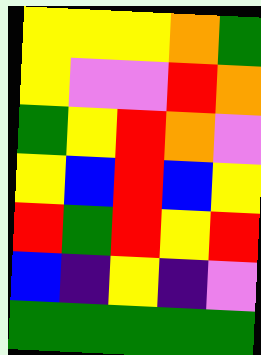[["yellow", "yellow", "yellow", "orange", "green"], ["yellow", "violet", "violet", "red", "orange"], ["green", "yellow", "red", "orange", "violet"], ["yellow", "blue", "red", "blue", "yellow"], ["red", "green", "red", "yellow", "red"], ["blue", "indigo", "yellow", "indigo", "violet"], ["green", "green", "green", "green", "green"]]